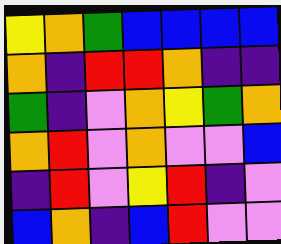[["yellow", "orange", "green", "blue", "blue", "blue", "blue"], ["orange", "indigo", "red", "red", "orange", "indigo", "indigo"], ["green", "indigo", "violet", "orange", "yellow", "green", "orange"], ["orange", "red", "violet", "orange", "violet", "violet", "blue"], ["indigo", "red", "violet", "yellow", "red", "indigo", "violet"], ["blue", "orange", "indigo", "blue", "red", "violet", "violet"]]